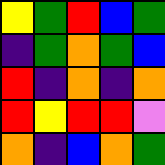[["yellow", "green", "red", "blue", "green"], ["indigo", "green", "orange", "green", "blue"], ["red", "indigo", "orange", "indigo", "orange"], ["red", "yellow", "red", "red", "violet"], ["orange", "indigo", "blue", "orange", "green"]]